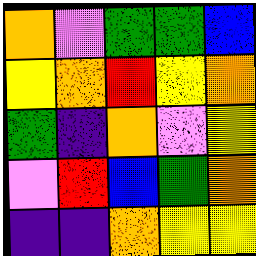[["orange", "violet", "green", "green", "blue"], ["yellow", "orange", "red", "yellow", "orange"], ["green", "indigo", "orange", "violet", "yellow"], ["violet", "red", "blue", "green", "orange"], ["indigo", "indigo", "orange", "yellow", "yellow"]]